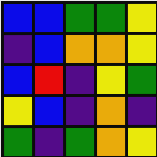[["blue", "blue", "green", "green", "yellow"], ["indigo", "blue", "orange", "orange", "yellow"], ["blue", "red", "indigo", "yellow", "green"], ["yellow", "blue", "indigo", "orange", "indigo"], ["green", "indigo", "green", "orange", "yellow"]]